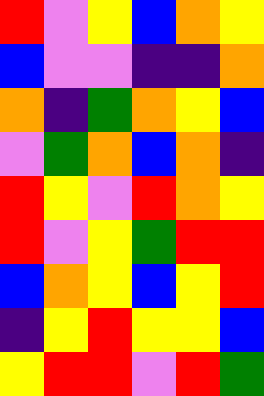[["red", "violet", "yellow", "blue", "orange", "yellow"], ["blue", "violet", "violet", "indigo", "indigo", "orange"], ["orange", "indigo", "green", "orange", "yellow", "blue"], ["violet", "green", "orange", "blue", "orange", "indigo"], ["red", "yellow", "violet", "red", "orange", "yellow"], ["red", "violet", "yellow", "green", "red", "red"], ["blue", "orange", "yellow", "blue", "yellow", "red"], ["indigo", "yellow", "red", "yellow", "yellow", "blue"], ["yellow", "red", "red", "violet", "red", "green"]]